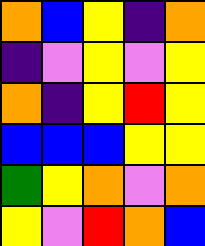[["orange", "blue", "yellow", "indigo", "orange"], ["indigo", "violet", "yellow", "violet", "yellow"], ["orange", "indigo", "yellow", "red", "yellow"], ["blue", "blue", "blue", "yellow", "yellow"], ["green", "yellow", "orange", "violet", "orange"], ["yellow", "violet", "red", "orange", "blue"]]